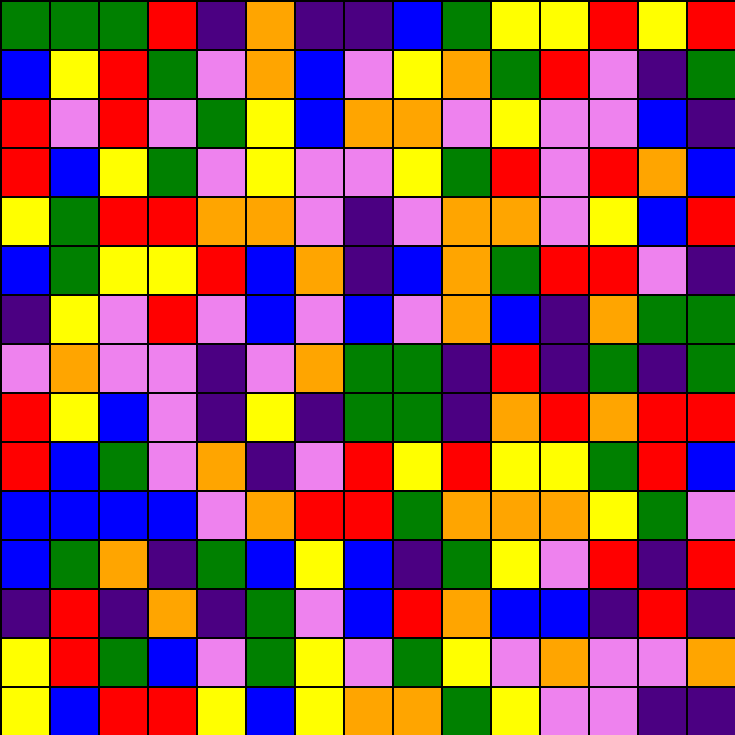[["green", "green", "green", "red", "indigo", "orange", "indigo", "indigo", "blue", "green", "yellow", "yellow", "red", "yellow", "red"], ["blue", "yellow", "red", "green", "violet", "orange", "blue", "violet", "yellow", "orange", "green", "red", "violet", "indigo", "green"], ["red", "violet", "red", "violet", "green", "yellow", "blue", "orange", "orange", "violet", "yellow", "violet", "violet", "blue", "indigo"], ["red", "blue", "yellow", "green", "violet", "yellow", "violet", "violet", "yellow", "green", "red", "violet", "red", "orange", "blue"], ["yellow", "green", "red", "red", "orange", "orange", "violet", "indigo", "violet", "orange", "orange", "violet", "yellow", "blue", "red"], ["blue", "green", "yellow", "yellow", "red", "blue", "orange", "indigo", "blue", "orange", "green", "red", "red", "violet", "indigo"], ["indigo", "yellow", "violet", "red", "violet", "blue", "violet", "blue", "violet", "orange", "blue", "indigo", "orange", "green", "green"], ["violet", "orange", "violet", "violet", "indigo", "violet", "orange", "green", "green", "indigo", "red", "indigo", "green", "indigo", "green"], ["red", "yellow", "blue", "violet", "indigo", "yellow", "indigo", "green", "green", "indigo", "orange", "red", "orange", "red", "red"], ["red", "blue", "green", "violet", "orange", "indigo", "violet", "red", "yellow", "red", "yellow", "yellow", "green", "red", "blue"], ["blue", "blue", "blue", "blue", "violet", "orange", "red", "red", "green", "orange", "orange", "orange", "yellow", "green", "violet"], ["blue", "green", "orange", "indigo", "green", "blue", "yellow", "blue", "indigo", "green", "yellow", "violet", "red", "indigo", "red"], ["indigo", "red", "indigo", "orange", "indigo", "green", "violet", "blue", "red", "orange", "blue", "blue", "indigo", "red", "indigo"], ["yellow", "red", "green", "blue", "violet", "green", "yellow", "violet", "green", "yellow", "violet", "orange", "violet", "violet", "orange"], ["yellow", "blue", "red", "red", "yellow", "blue", "yellow", "orange", "orange", "green", "yellow", "violet", "violet", "indigo", "indigo"]]